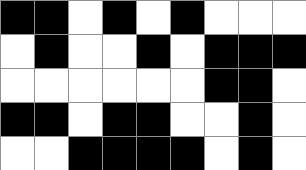[["black", "black", "white", "black", "white", "black", "white", "white", "white"], ["white", "black", "white", "white", "black", "white", "black", "black", "black"], ["white", "white", "white", "white", "white", "white", "black", "black", "white"], ["black", "black", "white", "black", "black", "white", "white", "black", "white"], ["white", "white", "black", "black", "black", "black", "white", "black", "white"]]